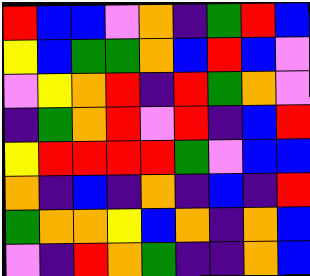[["red", "blue", "blue", "violet", "orange", "indigo", "green", "red", "blue"], ["yellow", "blue", "green", "green", "orange", "blue", "red", "blue", "violet"], ["violet", "yellow", "orange", "red", "indigo", "red", "green", "orange", "violet"], ["indigo", "green", "orange", "red", "violet", "red", "indigo", "blue", "red"], ["yellow", "red", "red", "red", "red", "green", "violet", "blue", "blue"], ["orange", "indigo", "blue", "indigo", "orange", "indigo", "blue", "indigo", "red"], ["green", "orange", "orange", "yellow", "blue", "orange", "indigo", "orange", "blue"], ["violet", "indigo", "red", "orange", "green", "indigo", "indigo", "orange", "blue"]]